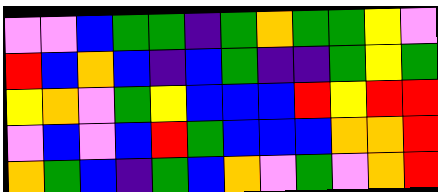[["violet", "violet", "blue", "green", "green", "indigo", "green", "orange", "green", "green", "yellow", "violet"], ["red", "blue", "orange", "blue", "indigo", "blue", "green", "indigo", "indigo", "green", "yellow", "green"], ["yellow", "orange", "violet", "green", "yellow", "blue", "blue", "blue", "red", "yellow", "red", "red"], ["violet", "blue", "violet", "blue", "red", "green", "blue", "blue", "blue", "orange", "orange", "red"], ["orange", "green", "blue", "indigo", "green", "blue", "orange", "violet", "green", "violet", "orange", "red"]]